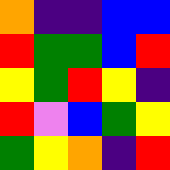[["orange", "indigo", "indigo", "blue", "blue"], ["red", "green", "green", "blue", "red"], ["yellow", "green", "red", "yellow", "indigo"], ["red", "violet", "blue", "green", "yellow"], ["green", "yellow", "orange", "indigo", "red"]]